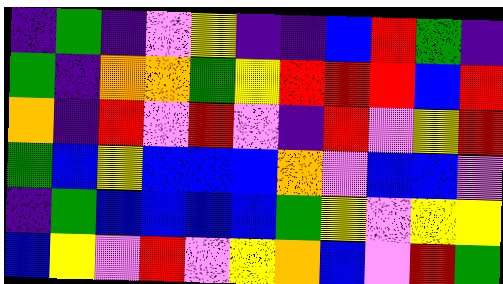[["indigo", "green", "indigo", "violet", "yellow", "indigo", "indigo", "blue", "red", "green", "indigo"], ["green", "indigo", "orange", "orange", "green", "yellow", "red", "red", "red", "blue", "red"], ["orange", "indigo", "red", "violet", "red", "violet", "indigo", "red", "violet", "yellow", "red"], ["green", "blue", "yellow", "blue", "blue", "blue", "orange", "violet", "blue", "blue", "violet"], ["indigo", "green", "blue", "blue", "blue", "blue", "green", "yellow", "violet", "yellow", "yellow"], ["blue", "yellow", "violet", "red", "violet", "yellow", "orange", "blue", "violet", "red", "green"]]